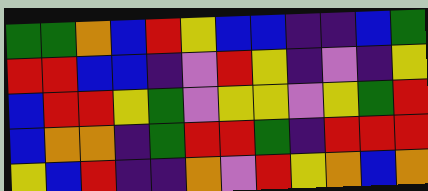[["green", "green", "orange", "blue", "red", "yellow", "blue", "blue", "indigo", "indigo", "blue", "green"], ["red", "red", "blue", "blue", "indigo", "violet", "red", "yellow", "indigo", "violet", "indigo", "yellow"], ["blue", "red", "red", "yellow", "green", "violet", "yellow", "yellow", "violet", "yellow", "green", "red"], ["blue", "orange", "orange", "indigo", "green", "red", "red", "green", "indigo", "red", "red", "red"], ["yellow", "blue", "red", "indigo", "indigo", "orange", "violet", "red", "yellow", "orange", "blue", "orange"]]